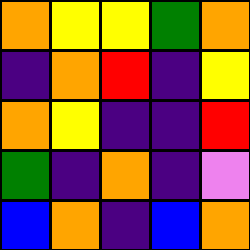[["orange", "yellow", "yellow", "green", "orange"], ["indigo", "orange", "red", "indigo", "yellow"], ["orange", "yellow", "indigo", "indigo", "red"], ["green", "indigo", "orange", "indigo", "violet"], ["blue", "orange", "indigo", "blue", "orange"]]